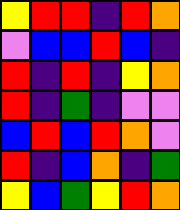[["yellow", "red", "red", "indigo", "red", "orange"], ["violet", "blue", "blue", "red", "blue", "indigo"], ["red", "indigo", "red", "indigo", "yellow", "orange"], ["red", "indigo", "green", "indigo", "violet", "violet"], ["blue", "red", "blue", "red", "orange", "violet"], ["red", "indigo", "blue", "orange", "indigo", "green"], ["yellow", "blue", "green", "yellow", "red", "orange"]]